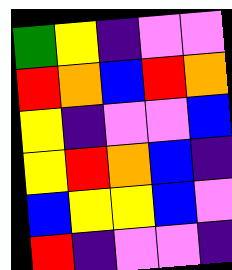[["green", "yellow", "indigo", "violet", "violet"], ["red", "orange", "blue", "red", "orange"], ["yellow", "indigo", "violet", "violet", "blue"], ["yellow", "red", "orange", "blue", "indigo"], ["blue", "yellow", "yellow", "blue", "violet"], ["red", "indigo", "violet", "violet", "indigo"]]